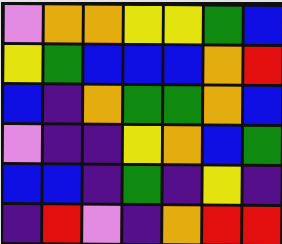[["violet", "orange", "orange", "yellow", "yellow", "green", "blue"], ["yellow", "green", "blue", "blue", "blue", "orange", "red"], ["blue", "indigo", "orange", "green", "green", "orange", "blue"], ["violet", "indigo", "indigo", "yellow", "orange", "blue", "green"], ["blue", "blue", "indigo", "green", "indigo", "yellow", "indigo"], ["indigo", "red", "violet", "indigo", "orange", "red", "red"]]